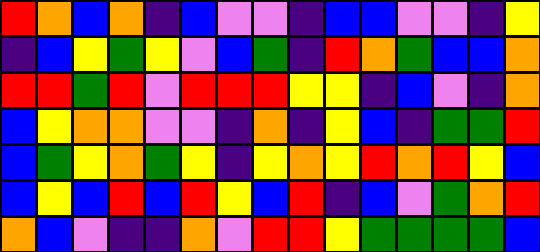[["red", "orange", "blue", "orange", "indigo", "blue", "violet", "violet", "indigo", "blue", "blue", "violet", "violet", "indigo", "yellow"], ["indigo", "blue", "yellow", "green", "yellow", "violet", "blue", "green", "indigo", "red", "orange", "green", "blue", "blue", "orange"], ["red", "red", "green", "red", "violet", "red", "red", "red", "yellow", "yellow", "indigo", "blue", "violet", "indigo", "orange"], ["blue", "yellow", "orange", "orange", "violet", "violet", "indigo", "orange", "indigo", "yellow", "blue", "indigo", "green", "green", "red"], ["blue", "green", "yellow", "orange", "green", "yellow", "indigo", "yellow", "orange", "yellow", "red", "orange", "red", "yellow", "blue"], ["blue", "yellow", "blue", "red", "blue", "red", "yellow", "blue", "red", "indigo", "blue", "violet", "green", "orange", "red"], ["orange", "blue", "violet", "indigo", "indigo", "orange", "violet", "red", "red", "yellow", "green", "green", "green", "green", "blue"]]